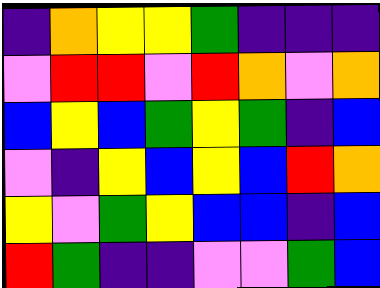[["indigo", "orange", "yellow", "yellow", "green", "indigo", "indigo", "indigo"], ["violet", "red", "red", "violet", "red", "orange", "violet", "orange"], ["blue", "yellow", "blue", "green", "yellow", "green", "indigo", "blue"], ["violet", "indigo", "yellow", "blue", "yellow", "blue", "red", "orange"], ["yellow", "violet", "green", "yellow", "blue", "blue", "indigo", "blue"], ["red", "green", "indigo", "indigo", "violet", "violet", "green", "blue"]]